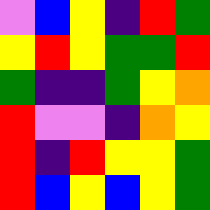[["violet", "blue", "yellow", "indigo", "red", "green"], ["yellow", "red", "yellow", "green", "green", "red"], ["green", "indigo", "indigo", "green", "yellow", "orange"], ["red", "violet", "violet", "indigo", "orange", "yellow"], ["red", "indigo", "red", "yellow", "yellow", "green"], ["red", "blue", "yellow", "blue", "yellow", "green"]]